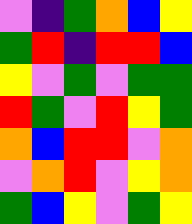[["violet", "indigo", "green", "orange", "blue", "yellow"], ["green", "red", "indigo", "red", "red", "blue"], ["yellow", "violet", "green", "violet", "green", "green"], ["red", "green", "violet", "red", "yellow", "green"], ["orange", "blue", "red", "red", "violet", "orange"], ["violet", "orange", "red", "violet", "yellow", "orange"], ["green", "blue", "yellow", "violet", "green", "yellow"]]